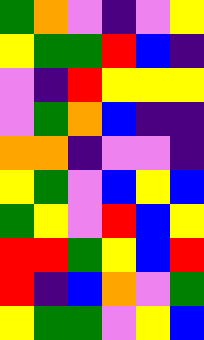[["green", "orange", "violet", "indigo", "violet", "yellow"], ["yellow", "green", "green", "red", "blue", "indigo"], ["violet", "indigo", "red", "yellow", "yellow", "yellow"], ["violet", "green", "orange", "blue", "indigo", "indigo"], ["orange", "orange", "indigo", "violet", "violet", "indigo"], ["yellow", "green", "violet", "blue", "yellow", "blue"], ["green", "yellow", "violet", "red", "blue", "yellow"], ["red", "red", "green", "yellow", "blue", "red"], ["red", "indigo", "blue", "orange", "violet", "green"], ["yellow", "green", "green", "violet", "yellow", "blue"]]